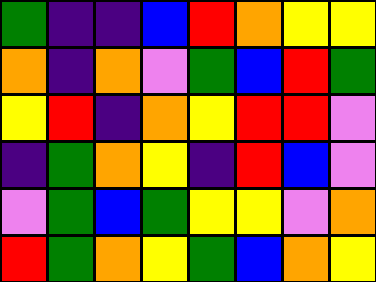[["green", "indigo", "indigo", "blue", "red", "orange", "yellow", "yellow"], ["orange", "indigo", "orange", "violet", "green", "blue", "red", "green"], ["yellow", "red", "indigo", "orange", "yellow", "red", "red", "violet"], ["indigo", "green", "orange", "yellow", "indigo", "red", "blue", "violet"], ["violet", "green", "blue", "green", "yellow", "yellow", "violet", "orange"], ["red", "green", "orange", "yellow", "green", "blue", "orange", "yellow"]]